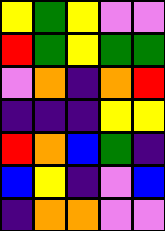[["yellow", "green", "yellow", "violet", "violet"], ["red", "green", "yellow", "green", "green"], ["violet", "orange", "indigo", "orange", "red"], ["indigo", "indigo", "indigo", "yellow", "yellow"], ["red", "orange", "blue", "green", "indigo"], ["blue", "yellow", "indigo", "violet", "blue"], ["indigo", "orange", "orange", "violet", "violet"]]